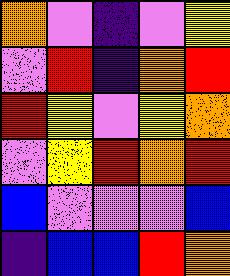[["orange", "violet", "indigo", "violet", "yellow"], ["violet", "red", "indigo", "orange", "red"], ["red", "yellow", "violet", "yellow", "orange"], ["violet", "yellow", "red", "orange", "red"], ["blue", "violet", "violet", "violet", "blue"], ["indigo", "blue", "blue", "red", "orange"]]